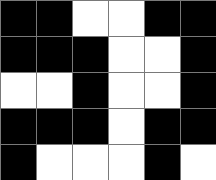[["black", "black", "white", "white", "black", "black"], ["black", "black", "black", "white", "white", "black"], ["white", "white", "black", "white", "white", "black"], ["black", "black", "black", "white", "black", "black"], ["black", "white", "white", "white", "black", "white"]]